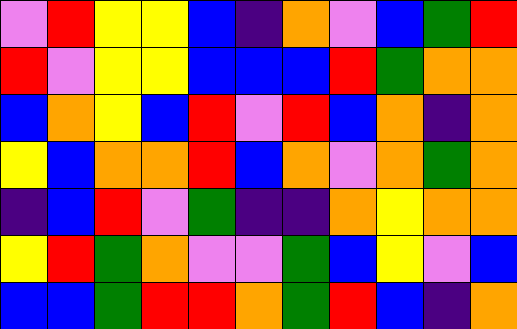[["violet", "red", "yellow", "yellow", "blue", "indigo", "orange", "violet", "blue", "green", "red"], ["red", "violet", "yellow", "yellow", "blue", "blue", "blue", "red", "green", "orange", "orange"], ["blue", "orange", "yellow", "blue", "red", "violet", "red", "blue", "orange", "indigo", "orange"], ["yellow", "blue", "orange", "orange", "red", "blue", "orange", "violet", "orange", "green", "orange"], ["indigo", "blue", "red", "violet", "green", "indigo", "indigo", "orange", "yellow", "orange", "orange"], ["yellow", "red", "green", "orange", "violet", "violet", "green", "blue", "yellow", "violet", "blue"], ["blue", "blue", "green", "red", "red", "orange", "green", "red", "blue", "indigo", "orange"]]